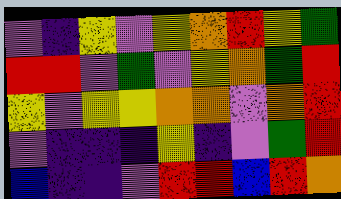[["violet", "indigo", "yellow", "violet", "yellow", "orange", "red", "yellow", "green"], ["red", "red", "violet", "green", "violet", "yellow", "orange", "green", "red"], ["yellow", "violet", "yellow", "yellow", "orange", "orange", "violet", "orange", "red"], ["violet", "indigo", "indigo", "indigo", "yellow", "indigo", "violet", "green", "red"], ["blue", "indigo", "indigo", "violet", "red", "red", "blue", "red", "orange"]]